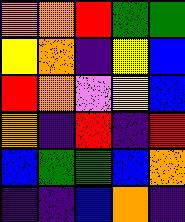[["orange", "orange", "red", "green", "green"], ["yellow", "orange", "indigo", "yellow", "blue"], ["red", "orange", "violet", "yellow", "blue"], ["orange", "indigo", "red", "indigo", "red"], ["blue", "green", "green", "blue", "orange"], ["indigo", "indigo", "blue", "orange", "indigo"]]